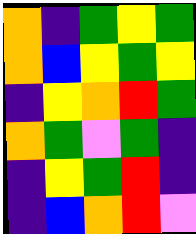[["orange", "indigo", "green", "yellow", "green"], ["orange", "blue", "yellow", "green", "yellow"], ["indigo", "yellow", "orange", "red", "green"], ["orange", "green", "violet", "green", "indigo"], ["indigo", "yellow", "green", "red", "indigo"], ["indigo", "blue", "orange", "red", "violet"]]